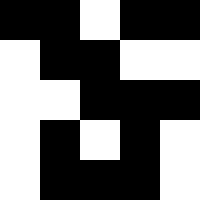[["black", "black", "white", "black", "black"], ["white", "black", "black", "white", "white"], ["white", "white", "black", "black", "black"], ["white", "black", "white", "black", "white"], ["white", "black", "black", "black", "white"]]